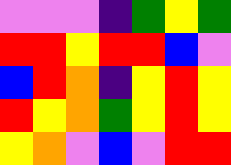[["violet", "violet", "violet", "indigo", "green", "yellow", "green"], ["red", "red", "yellow", "red", "red", "blue", "violet"], ["blue", "red", "orange", "indigo", "yellow", "red", "yellow"], ["red", "yellow", "orange", "green", "yellow", "red", "yellow"], ["yellow", "orange", "violet", "blue", "violet", "red", "red"]]